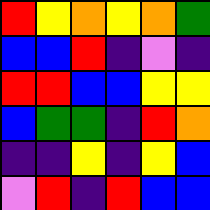[["red", "yellow", "orange", "yellow", "orange", "green"], ["blue", "blue", "red", "indigo", "violet", "indigo"], ["red", "red", "blue", "blue", "yellow", "yellow"], ["blue", "green", "green", "indigo", "red", "orange"], ["indigo", "indigo", "yellow", "indigo", "yellow", "blue"], ["violet", "red", "indigo", "red", "blue", "blue"]]